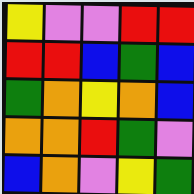[["yellow", "violet", "violet", "red", "red"], ["red", "red", "blue", "green", "blue"], ["green", "orange", "yellow", "orange", "blue"], ["orange", "orange", "red", "green", "violet"], ["blue", "orange", "violet", "yellow", "green"]]